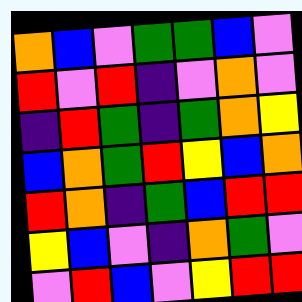[["orange", "blue", "violet", "green", "green", "blue", "violet"], ["red", "violet", "red", "indigo", "violet", "orange", "violet"], ["indigo", "red", "green", "indigo", "green", "orange", "yellow"], ["blue", "orange", "green", "red", "yellow", "blue", "orange"], ["red", "orange", "indigo", "green", "blue", "red", "red"], ["yellow", "blue", "violet", "indigo", "orange", "green", "violet"], ["violet", "red", "blue", "violet", "yellow", "red", "red"]]